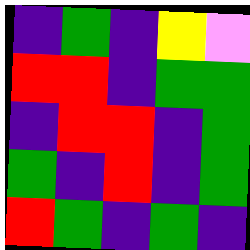[["indigo", "green", "indigo", "yellow", "violet"], ["red", "red", "indigo", "green", "green"], ["indigo", "red", "red", "indigo", "green"], ["green", "indigo", "red", "indigo", "green"], ["red", "green", "indigo", "green", "indigo"]]